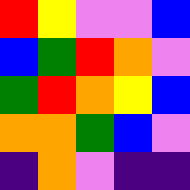[["red", "yellow", "violet", "violet", "blue"], ["blue", "green", "red", "orange", "violet"], ["green", "red", "orange", "yellow", "blue"], ["orange", "orange", "green", "blue", "violet"], ["indigo", "orange", "violet", "indigo", "indigo"]]